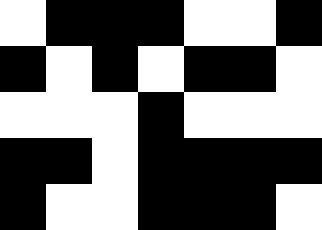[["white", "black", "black", "black", "white", "white", "black"], ["black", "white", "black", "white", "black", "black", "white"], ["white", "white", "white", "black", "white", "white", "white"], ["black", "black", "white", "black", "black", "black", "black"], ["black", "white", "white", "black", "black", "black", "white"]]